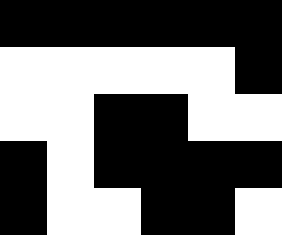[["black", "black", "black", "black", "black", "black"], ["white", "white", "white", "white", "white", "black"], ["white", "white", "black", "black", "white", "white"], ["black", "white", "black", "black", "black", "black"], ["black", "white", "white", "black", "black", "white"]]